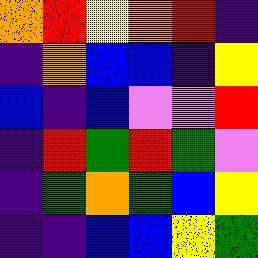[["orange", "red", "yellow", "orange", "red", "indigo"], ["indigo", "orange", "blue", "blue", "indigo", "yellow"], ["blue", "indigo", "blue", "violet", "violet", "red"], ["indigo", "red", "green", "red", "green", "violet"], ["indigo", "green", "orange", "green", "blue", "yellow"], ["indigo", "indigo", "blue", "blue", "yellow", "green"]]